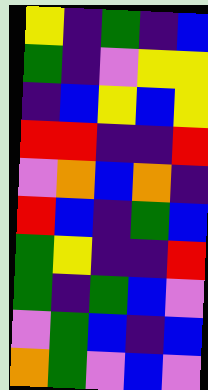[["yellow", "indigo", "green", "indigo", "blue"], ["green", "indigo", "violet", "yellow", "yellow"], ["indigo", "blue", "yellow", "blue", "yellow"], ["red", "red", "indigo", "indigo", "red"], ["violet", "orange", "blue", "orange", "indigo"], ["red", "blue", "indigo", "green", "blue"], ["green", "yellow", "indigo", "indigo", "red"], ["green", "indigo", "green", "blue", "violet"], ["violet", "green", "blue", "indigo", "blue"], ["orange", "green", "violet", "blue", "violet"]]